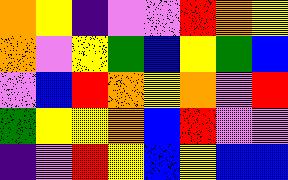[["orange", "yellow", "indigo", "violet", "violet", "red", "orange", "yellow"], ["orange", "violet", "yellow", "green", "blue", "yellow", "green", "blue"], ["violet", "blue", "red", "orange", "yellow", "orange", "violet", "red"], ["green", "yellow", "yellow", "orange", "blue", "red", "violet", "violet"], ["indigo", "violet", "red", "yellow", "blue", "yellow", "blue", "blue"]]